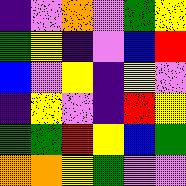[["indigo", "violet", "orange", "violet", "green", "yellow"], ["green", "yellow", "indigo", "violet", "blue", "red"], ["blue", "violet", "yellow", "indigo", "yellow", "violet"], ["indigo", "yellow", "violet", "indigo", "red", "yellow"], ["green", "green", "red", "yellow", "blue", "green"], ["orange", "orange", "yellow", "green", "violet", "violet"]]